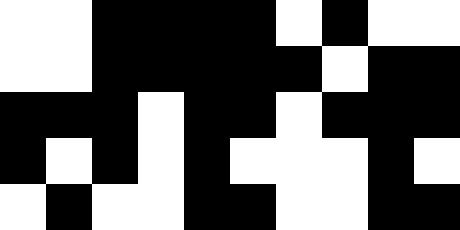[["white", "white", "black", "black", "black", "black", "white", "black", "white", "white"], ["white", "white", "black", "black", "black", "black", "black", "white", "black", "black"], ["black", "black", "black", "white", "black", "black", "white", "black", "black", "black"], ["black", "white", "black", "white", "black", "white", "white", "white", "black", "white"], ["white", "black", "white", "white", "black", "black", "white", "white", "black", "black"]]